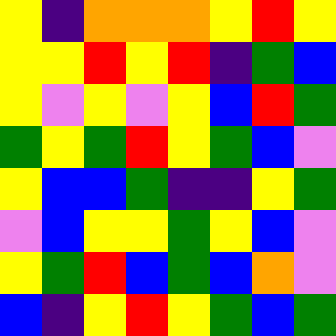[["yellow", "indigo", "orange", "orange", "orange", "yellow", "red", "yellow"], ["yellow", "yellow", "red", "yellow", "red", "indigo", "green", "blue"], ["yellow", "violet", "yellow", "violet", "yellow", "blue", "red", "green"], ["green", "yellow", "green", "red", "yellow", "green", "blue", "violet"], ["yellow", "blue", "blue", "green", "indigo", "indigo", "yellow", "green"], ["violet", "blue", "yellow", "yellow", "green", "yellow", "blue", "violet"], ["yellow", "green", "red", "blue", "green", "blue", "orange", "violet"], ["blue", "indigo", "yellow", "red", "yellow", "green", "blue", "green"]]